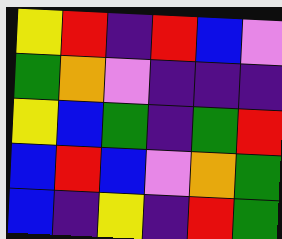[["yellow", "red", "indigo", "red", "blue", "violet"], ["green", "orange", "violet", "indigo", "indigo", "indigo"], ["yellow", "blue", "green", "indigo", "green", "red"], ["blue", "red", "blue", "violet", "orange", "green"], ["blue", "indigo", "yellow", "indigo", "red", "green"]]